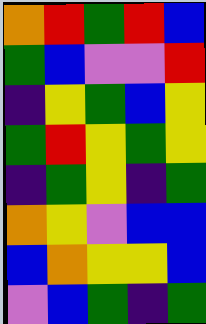[["orange", "red", "green", "red", "blue"], ["green", "blue", "violet", "violet", "red"], ["indigo", "yellow", "green", "blue", "yellow"], ["green", "red", "yellow", "green", "yellow"], ["indigo", "green", "yellow", "indigo", "green"], ["orange", "yellow", "violet", "blue", "blue"], ["blue", "orange", "yellow", "yellow", "blue"], ["violet", "blue", "green", "indigo", "green"]]